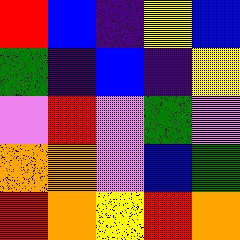[["red", "blue", "indigo", "yellow", "blue"], ["green", "indigo", "blue", "indigo", "yellow"], ["violet", "red", "violet", "green", "violet"], ["orange", "orange", "violet", "blue", "green"], ["red", "orange", "yellow", "red", "orange"]]